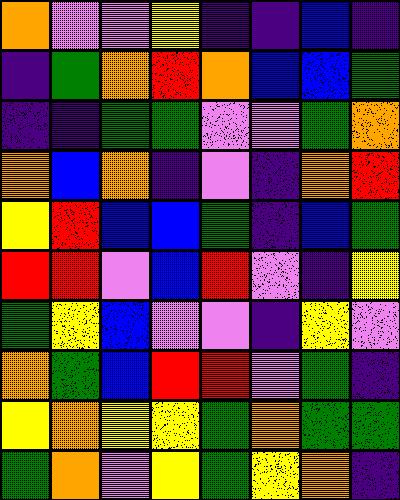[["orange", "violet", "violet", "yellow", "indigo", "indigo", "blue", "indigo"], ["indigo", "green", "orange", "red", "orange", "blue", "blue", "green"], ["indigo", "indigo", "green", "green", "violet", "violet", "green", "orange"], ["orange", "blue", "orange", "indigo", "violet", "indigo", "orange", "red"], ["yellow", "red", "blue", "blue", "green", "indigo", "blue", "green"], ["red", "red", "violet", "blue", "red", "violet", "indigo", "yellow"], ["green", "yellow", "blue", "violet", "violet", "indigo", "yellow", "violet"], ["orange", "green", "blue", "red", "red", "violet", "green", "indigo"], ["yellow", "orange", "yellow", "yellow", "green", "orange", "green", "green"], ["green", "orange", "violet", "yellow", "green", "yellow", "orange", "indigo"]]